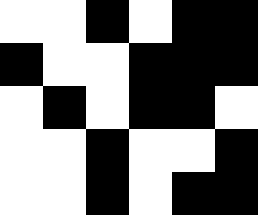[["white", "white", "black", "white", "black", "black"], ["black", "white", "white", "black", "black", "black"], ["white", "black", "white", "black", "black", "white"], ["white", "white", "black", "white", "white", "black"], ["white", "white", "black", "white", "black", "black"]]